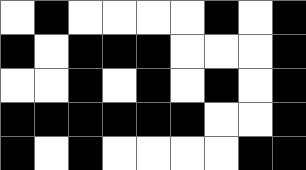[["white", "black", "white", "white", "white", "white", "black", "white", "black"], ["black", "white", "black", "black", "black", "white", "white", "white", "black"], ["white", "white", "black", "white", "black", "white", "black", "white", "black"], ["black", "black", "black", "black", "black", "black", "white", "white", "black"], ["black", "white", "black", "white", "white", "white", "white", "black", "black"]]